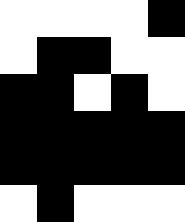[["white", "white", "white", "white", "black"], ["white", "black", "black", "white", "white"], ["black", "black", "white", "black", "white"], ["black", "black", "black", "black", "black"], ["black", "black", "black", "black", "black"], ["white", "black", "white", "white", "white"]]